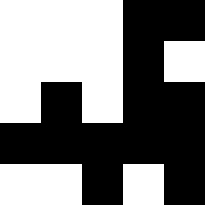[["white", "white", "white", "black", "black"], ["white", "white", "white", "black", "white"], ["white", "black", "white", "black", "black"], ["black", "black", "black", "black", "black"], ["white", "white", "black", "white", "black"]]